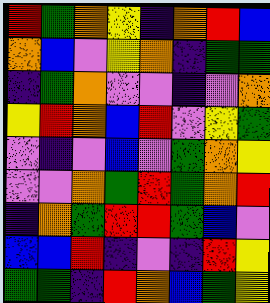[["red", "green", "orange", "yellow", "indigo", "orange", "red", "blue"], ["orange", "blue", "violet", "yellow", "orange", "indigo", "green", "green"], ["indigo", "green", "orange", "violet", "violet", "indigo", "violet", "orange"], ["yellow", "red", "orange", "blue", "red", "violet", "yellow", "green"], ["violet", "indigo", "violet", "blue", "violet", "green", "orange", "yellow"], ["violet", "violet", "orange", "green", "red", "green", "orange", "red"], ["indigo", "orange", "green", "red", "red", "green", "blue", "violet"], ["blue", "blue", "red", "indigo", "violet", "indigo", "red", "yellow"], ["green", "green", "indigo", "red", "orange", "blue", "green", "yellow"]]